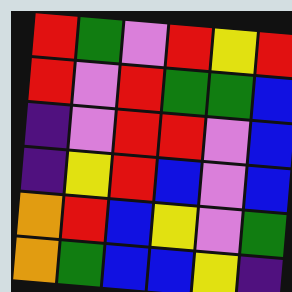[["red", "green", "violet", "red", "yellow", "red"], ["red", "violet", "red", "green", "green", "blue"], ["indigo", "violet", "red", "red", "violet", "blue"], ["indigo", "yellow", "red", "blue", "violet", "blue"], ["orange", "red", "blue", "yellow", "violet", "green"], ["orange", "green", "blue", "blue", "yellow", "indigo"]]